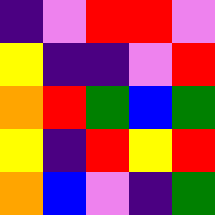[["indigo", "violet", "red", "red", "violet"], ["yellow", "indigo", "indigo", "violet", "red"], ["orange", "red", "green", "blue", "green"], ["yellow", "indigo", "red", "yellow", "red"], ["orange", "blue", "violet", "indigo", "green"]]